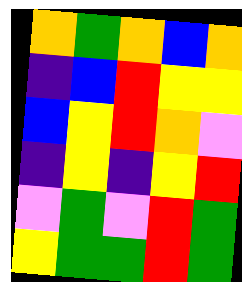[["orange", "green", "orange", "blue", "orange"], ["indigo", "blue", "red", "yellow", "yellow"], ["blue", "yellow", "red", "orange", "violet"], ["indigo", "yellow", "indigo", "yellow", "red"], ["violet", "green", "violet", "red", "green"], ["yellow", "green", "green", "red", "green"]]